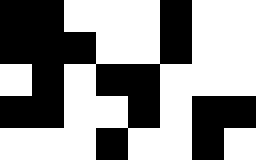[["black", "black", "white", "white", "white", "black", "white", "white"], ["black", "black", "black", "white", "white", "black", "white", "white"], ["white", "black", "white", "black", "black", "white", "white", "white"], ["black", "black", "white", "white", "black", "white", "black", "black"], ["white", "white", "white", "black", "white", "white", "black", "white"]]